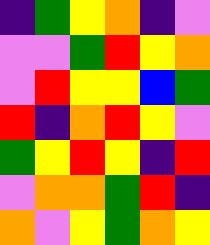[["indigo", "green", "yellow", "orange", "indigo", "violet"], ["violet", "violet", "green", "red", "yellow", "orange"], ["violet", "red", "yellow", "yellow", "blue", "green"], ["red", "indigo", "orange", "red", "yellow", "violet"], ["green", "yellow", "red", "yellow", "indigo", "red"], ["violet", "orange", "orange", "green", "red", "indigo"], ["orange", "violet", "yellow", "green", "orange", "yellow"]]